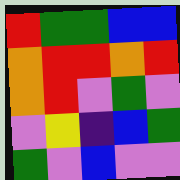[["red", "green", "green", "blue", "blue"], ["orange", "red", "red", "orange", "red"], ["orange", "red", "violet", "green", "violet"], ["violet", "yellow", "indigo", "blue", "green"], ["green", "violet", "blue", "violet", "violet"]]